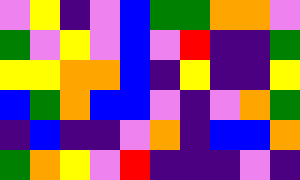[["violet", "yellow", "indigo", "violet", "blue", "green", "green", "orange", "orange", "violet"], ["green", "violet", "yellow", "violet", "blue", "violet", "red", "indigo", "indigo", "green"], ["yellow", "yellow", "orange", "orange", "blue", "indigo", "yellow", "indigo", "indigo", "yellow"], ["blue", "green", "orange", "blue", "blue", "violet", "indigo", "violet", "orange", "green"], ["indigo", "blue", "indigo", "indigo", "violet", "orange", "indigo", "blue", "blue", "orange"], ["green", "orange", "yellow", "violet", "red", "indigo", "indigo", "indigo", "violet", "indigo"]]